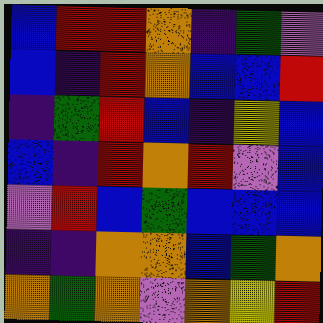[["blue", "red", "red", "orange", "indigo", "green", "violet"], ["blue", "indigo", "red", "orange", "blue", "blue", "red"], ["indigo", "green", "red", "blue", "indigo", "yellow", "blue"], ["blue", "indigo", "red", "orange", "red", "violet", "blue"], ["violet", "red", "blue", "green", "blue", "blue", "blue"], ["indigo", "indigo", "orange", "orange", "blue", "green", "orange"], ["orange", "green", "orange", "violet", "orange", "yellow", "red"]]